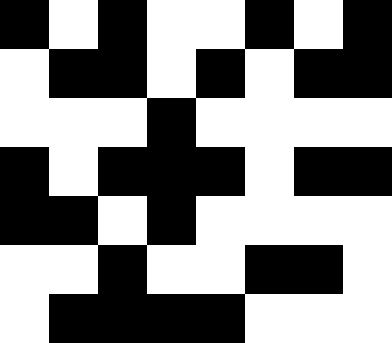[["black", "white", "black", "white", "white", "black", "white", "black"], ["white", "black", "black", "white", "black", "white", "black", "black"], ["white", "white", "white", "black", "white", "white", "white", "white"], ["black", "white", "black", "black", "black", "white", "black", "black"], ["black", "black", "white", "black", "white", "white", "white", "white"], ["white", "white", "black", "white", "white", "black", "black", "white"], ["white", "black", "black", "black", "black", "white", "white", "white"]]